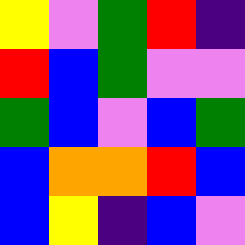[["yellow", "violet", "green", "red", "indigo"], ["red", "blue", "green", "violet", "violet"], ["green", "blue", "violet", "blue", "green"], ["blue", "orange", "orange", "red", "blue"], ["blue", "yellow", "indigo", "blue", "violet"]]